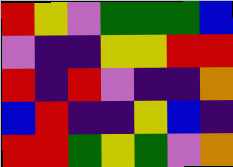[["red", "yellow", "violet", "green", "green", "green", "blue"], ["violet", "indigo", "indigo", "yellow", "yellow", "red", "red"], ["red", "indigo", "red", "violet", "indigo", "indigo", "orange"], ["blue", "red", "indigo", "indigo", "yellow", "blue", "indigo"], ["red", "red", "green", "yellow", "green", "violet", "orange"]]